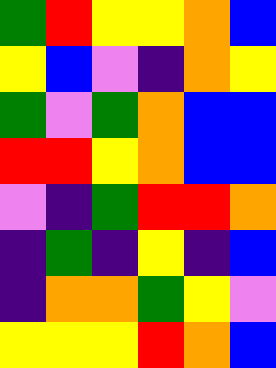[["green", "red", "yellow", "yellow", "orange", "blue"], ["yellow", "blue", "violet", "indigo", "orange", "yellow"], ["green", "violet", "green", "orange", "blue", "blue"], ["red", "red", "yellow", "orange", "blue", "blue"], ["violet", "indigo", "green", "red", "red", "orange"], ["indigo", "green", "indigo", "yellow", "indigo", "blue"], ["indigo", "orange", "orange", "green", "yellow", "violet"], ["yellow", "yellow", "yellow", "red", "orange", "blue"]]